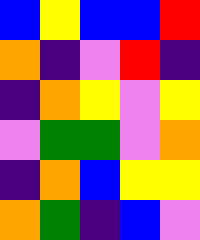[["blue", "yellow", "blue", "blue", "red"], ["orange", "indigo", "violet", "red", "indigo"], ["indigo", "orange", "yellow", "violet", "yellow"], ["violet", "green", "green", "violet", "orange"], ["indigo", "orange", "blue", "yellow", "yellow"], ["orange", "green", "indigo", "blue", "violet"]]